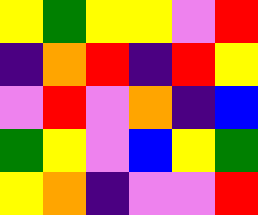[["yellow", "green", "yellow", "yellow", "violet", "red"], ["indigo", "orange", "red", "indigo", "red", "yellow"], ["violet", "red", "violet", "orange", "indigo", "blue"], ["green", "yellow", "violet", "blue", "yellow", "green"], ["yellow", "orange", "indigo", "violet", "violet", "red"]]